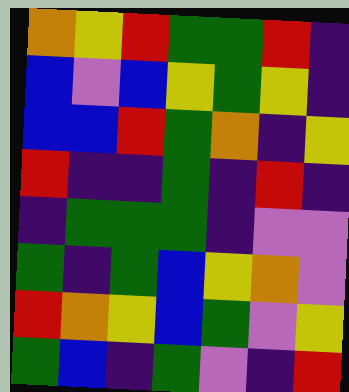[["orange", "yellow", "red", "green", "green", "red", "indigo"], ["blue", "violet", "blue", "yellow", "green", "yellow", "indigo"], ["blue", "blue", "red", "green", "orange", "indigo", "yellow"], ["red", "indigo", "indigo", "green", "indigo", "red", "indigo"], ["indigo", "green", "green", "green", "indigo", "violet", "violet"], ["green", "indigo", "green", "blue", "yellow", "orange", "violet"], ["red", "orange", "yellow", "blue", "green", "violet", "yellow"], ["green", "blue", "indigo", "green", "violet", "indigo", "red"]]